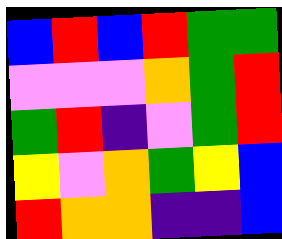[["blue", "red", "blue", "red", "green", "green"], ["violet", "violet", "violet", "orange", "green", "red"], ["green", "red", "indigo", "violet", "green", "red"], ["yellow", "violet", "orange", "green", "yellow", "blue"], ["red", "orange", "orange", "indigo", "indigo", "blue"]]